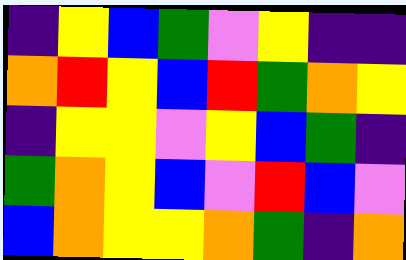[["indigo", "yellow", "blue", "green", "violet", "yellow", "indigo", "indigo"], ["orange", "red", "yellow", "blue", "red", "green", "orange", "yellow"], ["indigo", "yellow", "yellow", "violet", "yellow", "blue", "green", "indigo"], ["green", "orange", "yellow", "blue", "violet", "red", "blue", "violet"], ["blue", "orange", "yellow", "yellow", "orange", "green", "indigo", "orange"]]